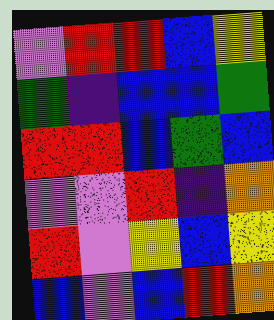[["violet", "red", "red", "blue", "yellow"], ["green", "indigo", "blue", "blue", "green"], ["red", "red", "blue", "green", "blue"], ["violet", "violet", "red", "indigo", "orange"], ["red", "violet", "yellow", "blue", "yellow"], ["blue", "violet", "blue", "red", "orange"]]